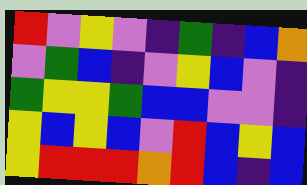[["red", "violet", "yellow", "violet", "indigo", "green", "indigo", "blue", "orange"], ["violet", "green", "blue", "indigo", "violet", "yellow", "blue", "violet", "indigo"], ["green", "yellow", "yellow", "green", "blue", "blue", "violet", "violet", "indigo"], ["yellow", "blue", "yellow", "blue", "violet", "red", "blue", "yellow", "blue"], ["yellow", "red", "red", "red", "orange", "red", "blue", "indigo", "blue"]]